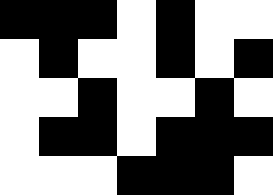[["black", "black", "black", "white", "black", "white", "white"], ["white", "black", "white", "white", "black", "white", "black"], ["white", "white", "black", "white", "white", "black", "white"], ["white", "black", "black", "white", "black", "black", "black"], ["white", "white", "white", "black", "black", "black", "white"]]